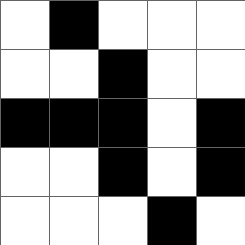[["white", "black", "white", "white", "white"], ["white", "white", "black", "white", "white"], ["black", "black", "black", "white", "black"], ["white", "white", "black", "white", "black"], ["white", "white", "white", "black", "white"]]